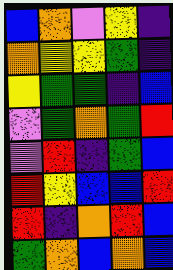[["blue", "orange", "violet", "yellow", "indigo"], ["orange", "yellow", "yellow", "green", "indigo"], ["yellow", "green", "green", "indigo", "blue"], ["violet", "green", "orange", "green", "red"], ["violet", "red", "indigo", "green", "blue"], ["red", "yellow", "blue", "blue", "red"], ["red", "indigo", "orange", "red", "blue"], ["green", "orange", "blue", "orange", "blue"]]